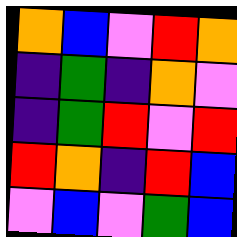[["orange", "blue", "violet", "red", "orange"], ["indigo", "green", "indigo", "orange", "violet"], ["indigo", "green", "red", "violet", "red"], ["red", "orange", "indigo", "red", "blue"], ["violet", "blue", "violet", "green", "blue"]]